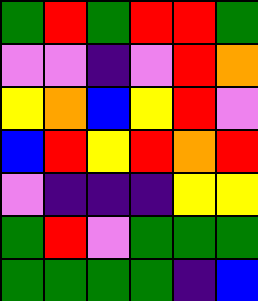[["green", "red", "green", "red", "red", "green"], ["violet", "violet", "indigo", "violet", "red", "orange"], ["yellow", "orange", "blue", "yellow", "red", "violet"], ["blue", "red", "yellow", "red", "orange", "red"], ["violet", "indigo", "indigo", "indigo", "yellow", "yellow"], ["green", "red", "violet", "green", "green", "green"], ["green", "green", "green", "green", "indigo", "blue"]]